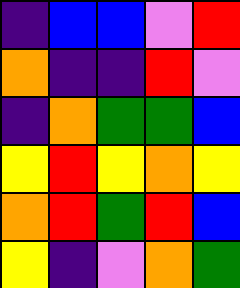[["indigo", "blue", "blue", "violet", "red"], ["orange", "indigo", "indigo", "red", "violet"], ["indigo", "orange", "green", "green", "blue"], ["yellow", "red", "yellow", "orange", "yellow"], ["orange", "red", "green", "red", "blue"], ["yellow", "indigo", "violet", "orange", "green"]]